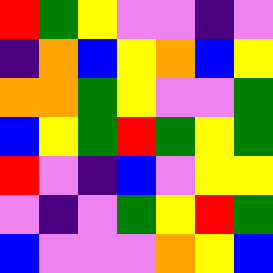[["red", "green", "yellow", "violet", "violet", "indigo", "violet"], ["indigo", "orange", "blue", "yellow", "orange", "blue", "yellow"], ["orange", "orange", "green", "yellow", "violet", "violet", "green"], ["blue", "yellow", "green", "red", "green", "yellow", "green"], ["red", "violet", "indigo", "blue", "violet", "yellow", "yellow"], ["violet", "indigo", "violet", "green", "yellow", "red", "green"], ["blue", "violet", "violet", "violet", "orange", "yellow", "blue"]]